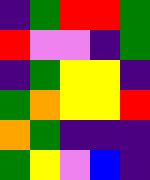[["indigo", "green", "red", "red", "green"], ["red", "violet", "violet", "indigo", "green"], ["indigo", "green", "yellow", "yellow", "indigo"], ["green", "orange", "yellow", "yellow", "red"], ["orange", "green", "indigo", "indigo", "indigo"], ["green", "yellow", "violet", "blue", "indigo"]]